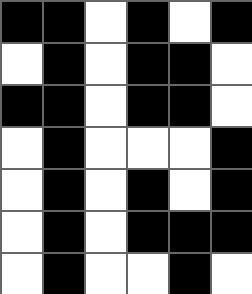[["black", "black", "white", "black", "white", "black"], ["white", "black", "white", "black", "black", "white"], ["black", "black", "white", "black", "black", "white"], ["white", "black", "white", "white", "white", "black"], ["white", "black", "white", "black", "white", "black"], ["white", "black", "white", "black", "black", "black"], ["white", "black", "white", "white", "black", "white"]]